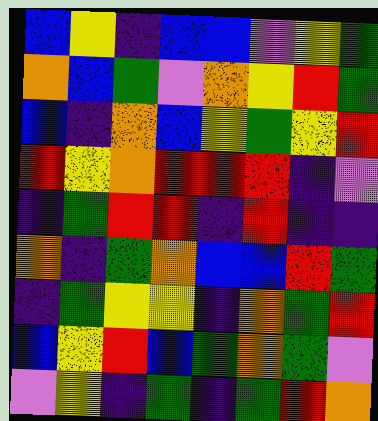[["blue", "yellow", "indigo", "blue", "blue", "violet", "yellow", "green"], ["orange", "blue", "green", "violet", "orange", "yellow", "red", "green"], ["blue", "indigo", "orange", "blue", "yellow", "green", "yellow", "red"], ["red", "yellow", "orange", "red", "red", "red", "indigo", "violet"], ["indigo", "green", "red", "red", "indigo", "red", "indigo", "indigo"], ["orange", "indigo", "green", "orange", "blue", "blue", "red", "green"], ["indigo", "green", "yellow", "yellow", "indigo", "orange", "green", "red"], ["blue", "yellow", "red", "blue", "green", "orange", "green", "violet"], ["violet", "yellow", "indigo", "green", "indigo", "green", "red", "orange"]]